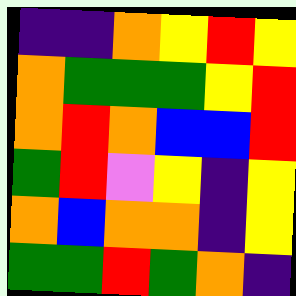[["indigo", "indigo", "orange", "yellow", "red", "yellow"], ["orange", "green", "green", "green", "yellow", "red"], ["orange", "red", "orange", "blue", "blue", "red"], ["green", "red", "violet", "yellow", "indigo", "yellow"], ["orange", "blue", "orange", "orange", "indigo", "yellow"], ["green", "green", "red", "green", "orange", "indigo"]]